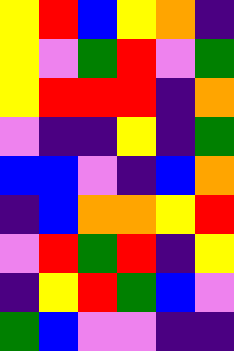[["yellow", "red", "blue", "yellow", "orange", "indigo"], ["yellow", "violet", "green", "red", "violet", "green"], ["yellow", "red", "red", "red", "indigo", "orange"], ["violet", "indigo", "indigo", "yellow", "indigo", "green"], ["blue", "blue", "violet", "indigo", "blue", "orange"], ["indigo", "blue", "orange", "orange", "yellow", "red"], ["violet", "red", "green", "red", "indigo", "yellow"], ["indigo", "yellow", "red", "green", "blue", "violet"], ["green", "blue", "violet", "violet", "indigo", "indigo"]]